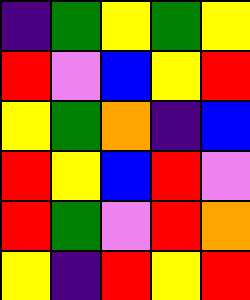[["indigo", "green", "yellow", "green", "yellow"], ["red", "violet", "blue", "yellow", "red"], ["yellow", "green", "orange", "indigo", "blue"], ["red", "yellow", "blue", "red", "violet"], ["red", "green", "violet", "red", "orange"], ["yellow", "indigo", "red", "yellow", "red"]]